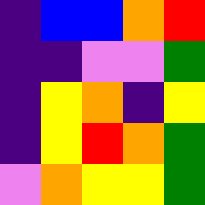[["indigo", "blue", "blue", "orange", "red"], ["indigo", "indigo", "violet", "violet", "green"], ["indigo", "yellow", "orange", "indigo", "yellow"], ["indigo", "yellow", "red", "orange", "green"], ["violet", "orange", "yellow", "yellow", "green"]]